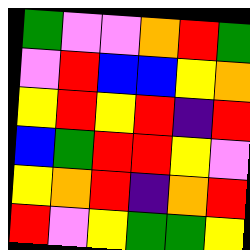[["green", "violet", "violet", "orange", "red", "green"], ["violet", "red", "blue", "blue", "yellow", "orange"], ["yellow", "red", "yellow", "red", "indigo", "red"], ["blue", "green", "red", "red", "yellow", "violet"], ["yellow", "orange", "red", "indigo", "orange", "red"], ["red", "violet", "yellow", "green", "green", "yellow"]]